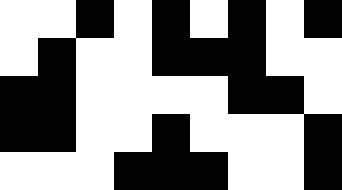[["white", "white", "black", "white", "black", "white", "black", "white", "black"], ["white", "black", "white", "white", "black", "black", "black", "white", "white"], ["black", "black", "white", "white", "white", "white", "black", "black", "white"], ["black", "black", "white", "white", "black", "white", "white", "white", "black"], ["white", "white", "white", "black", "black", "black", "white", "white", "black"]]